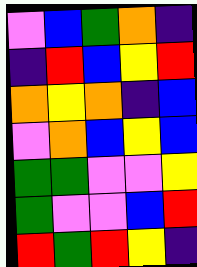[["violet", "blue", "green", "orange", "indigo"], ["indigo", "red", "blue", "yellow", "red"], ["orange", "yellow", "orange", "indigo", "blue"], ["violet", "orange", "blue", "yellow", "blue"], ["green", "green", "violet", "violet", "yellow"], ["green", "violet", "violet", "blue", "red"], ["red", "green", "red", "yellow", "indigo"]]